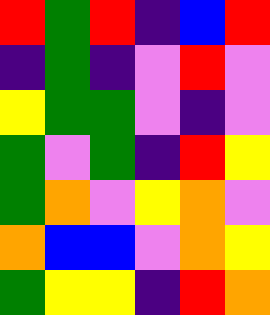[["red", "green", "red", "indigo", "blue", "red"], ["indigo", "green", "indigo", "violet", "red", "violet"], ["yellow", "green", "green", "violet", "indigo", "violet"], ["green", "violet", "green", "indigo", "red", "yellow"], ["green", "orange", "violet", "yellow", "orange", "violet"], ["orange", "blue", "blue", "violet", "orange", "yellow"], ["green", "yellow", "yellow", "indigo", "red", "orange"]]